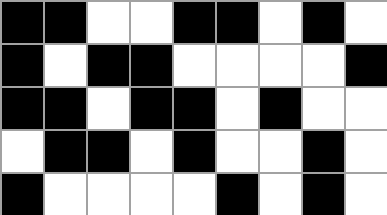[["black", "black", "white", "white", "black", "black", "white", "black", "white"], ["black", "white", "black", "black", "white", "white", "white", "white", "black"], ["black", "black", "white", "black", "black", "white", "black", "white", "white"], ["white", "black", "black", "white", "black", "white", "white", "black", "white"], ["black", "white", "white", "white", "white", "black", "white", "black", "white"]]